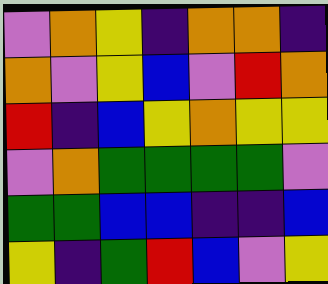[["violet", "orange", "yellow", "indigo", "orange", "orange", "indigo"], ["orange", "violet", "yellow", "blue", "violet", "red", "orange"], ["red", "indigo", "blue", "yellow", "orange", "yellow", "yellow"], ["violet", "orange", "green", "green", "green", "green", "violet"], ["green", "green", "blue", "blue", "indigo", "indigo", "blue"], ["yellow", "indigo", "green", "red", "blue", "violet", "yellow"]]